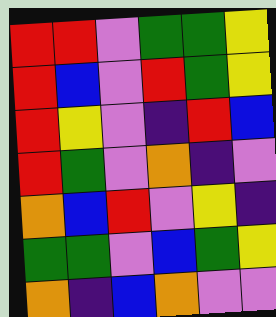[["red", "red", "violet", "green", "green", "yellow"], ["red", "blue", "violet", "red", "green", "yellow"], ["red", "yellow", "violet", "indigo", "red", "blue"], ["red", "green", "violet", "orange", "indigo", "violet"], ["orange", "blue", "red", "violet", "yellow", "indigo"], ["green", "green", "violet", "blue", "green", "yellow"], ["orange", "indigo", "blue", "orange", "violet", "violet"]]